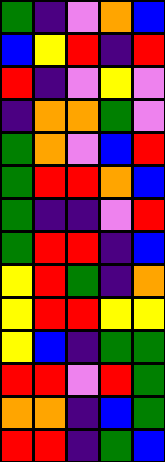[["green", "indigo", "violet", "orange", "blue"], ["blue", "yellow", "red", "indigo", "red"], ["red", "indigo", "violet", "yellow", "violet"], ["indigo", "orange", "orange", "green", "violet"], ["green", "orange", "violet", "blue", "red"], ["green", "red", "red", "orange", "blue"], ["green", "indigo", "indigo", "violet", "red"], ["green", "red", "red", "indigo", "blue"], ["yellow", "red", "green", "indigo", "orange"], ["yellow", "red", "red", "yellow", "yellow"], ["yellow", "blue", "indigo", "green", "green"], ["red", "red", "violet", "red", "green"], ["orange", "orange", "indigo", "blue", "green"], ["red", "red", "indigo", "green", "blue"]]